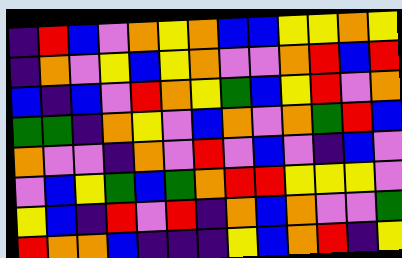[["indigo", "red", "blue", "violet", "orange", "yellow", "orange", "blue", "blue", "yellow", "yellow", "orange", "yellow"], ["indigo", "orange", "violet", "yellow", "blue", "yellow", "orange", "violet", "violet", "orange", "red", "blue", "red"], ["blue", "indigo", "blue", "violet", "red", "orange", "yellow", "green", "blue", "yellow", "red", "violet", "orange"], ["green", "green", "indigo", "orange", "yellow", "violet", "blue", "orange", "violet", "orange", "green", "red", "blue"], ["orange", "violet", "violet", "indigo", "orange", "violet", "red", "violet", "blue", "violet", "indigo", "blue", "violet"], ["violet", "blue", "yellow", "green", "blue", "green", "orange", "red", "red", "yellow", "yellow", "yellow", "violet"], ["yellow", "blue", "indigo", "red", "violet", "red", "indigo", "orange", "blue", "orange", "violet", "violet", "green"], ["red", "orange", "orange", "blue", "indigo", "indigo", "indigo", "yellow", "blue", "orange", "red", "indigo", "yellow"]]